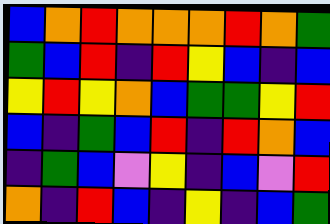[["blue", "orange", "red", "orange", "orange", "orange", "red", "orange", "green"], ["green", "blue", "red", "indigo", "red", "yellow", "blue", "indigo", "blue"], ["yellow", "red", "yellow", "orange", "blue", "green", "green", "yellow", "red"], ["blue", "indigo", "green", "blue", "red", "indigo", "red", "orange", "blue"], ["indigo", "green", "blue", "violet", "yellow", "indigo", "blue", "violet", "red"], ["orange", "indigo", "red", "blue", "indigo", "yellow", "indigo", "blue", "green"]]